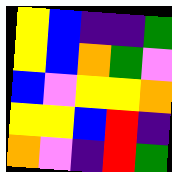[["yellow", "blue", "indigo", "indigo", "green"], ["yellow", "blue", "orange", "green", "violet"], ["blue", "violet", "yellow", "yellow", "orange"], ["yellow", "yellow", "blue", "red", "indigo"], ["orange", "violet", "indigo", "red", "green"]]